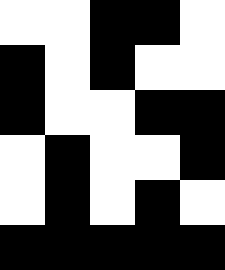[["white", "white", "black", "black", "white"], ["black", "white", "black", "white", "white"], ["black", "white", "white", "black", "black"], ["white", "black", "white", "white", "black"], ["white", "black", "white", "black", "white"], ["black", "black", "black", "black", "black"]]